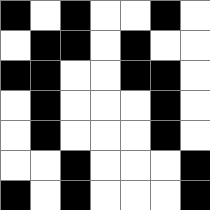[["black", "white", "black", "white", "white", "black", "white"], ["white", "black", "black", "white", "black", "white", "white"], ["black", "black", "white", "white", "black", "black", "white"], ["white", "black", "white", "white", "white", "black", "white"], ["white", "black", "white", "white", "white", "black", "white"], ["white", "white", "black", "white", "white", "white", "black"], ["black", "white", "black", "white", "white", "white", "black"]]